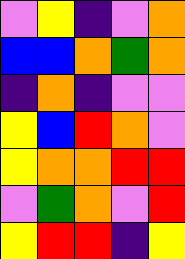[["violet", "yellow", "indigo", "violet", "orange"], ["blue", "blue", "orange", "green", "orange"], ["indigo", "orange", "indigo", "violet", "violet"], ["yellow", "blue", "red", "orange", "violet"], ["yellow", "orange", "orange", "red", "red"], ["violet", "green", "orange", "violet", "red"], ["yellow", "red", "red", "indigo", "yellow"]]